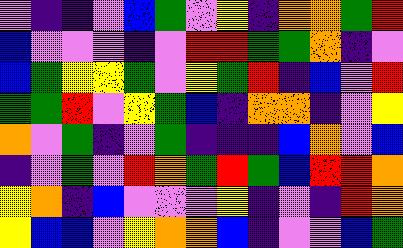[["violet", "indigo", "indigo", "violet", "blue", "green", "violet", "yellow", "indigo", "orange", "orange", "green", "red"], ["blue", "violet", "violet", "violet", "indigo", "violet", "red", "red", "green", "green", "orange", "indigo", "violet"], ["blue", "green", "yellow", "yellow", "green", "violet", "yellow", "green", "red", "indigo", "blue", "violet", "red"], ["green", "green", "red", "violet", "yellow", "green", "blue", "indigo", "orange", "orange", "indigo", "violet", "yellow"], ["orange", "violet", "green", "indigo", "violet", "green", "indigo", "indigo", "indigo", "blue", "orange", "violet", "blue"], ["indigo", "violet", "green", "violet", "red", "orange", "green", "red", "green", "blue", "red", "red", "orange"], ["yellow", "orange", "indigo", "blue", "violet", "violet", "violet", "yellow", "indigo", "violet", "indigo", "red", "orange"], ["yellow", "blue", "blue", "violet", "yellow", "orange", "orange", "blue", "indigo", "violet", "violet", "blue", "green"]]